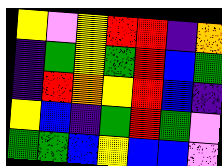[["yellow", "violet", "yellow", "red", "red", "indigo", "orange"], ["indigo", "green", "yellow", "green", "red", "blue", "green"], ["indigo", "red", "orange", "yellow", "red", "blue", "indigo"], ["yellow", "blue", "indigo", "green", "red", "green", "violet"], ["green", "green", "blue", "yellow", "blue", "blue", "violet"]]